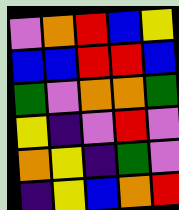[["violet", "orange", "red", "blue", "yellow"], ["blue", "blue", "red", "red", "blue"], ["green", "violet", "orange", "orange", "green"], ["yellow", "indigo", "violet", "red", "violet"], ["orange", "yellow", "indigo", "green", "violet"], ["indigo", "yellow", "blue", "orange", "red"]]